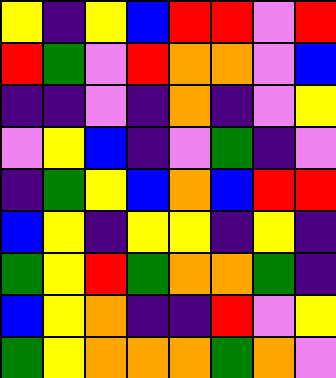[["yellow", "indigo", "yellow", "blue", "red", "red", "violet", "red"], ["red", "green", "violet", "red", "orange", "orange", "violet", "blue"], ["indigo", "indigo", "violet", "indigo", "orange", "indigo", "violet", "yellow"], ["violet", "yellow", "blue", "indigo", "violet", "green", "indigo", "violet"], ["indigo", "green", "yellow", "blue", "orange", "blue", "red", "red"], ["blue", "yellow", "indigo", "yellow", "yellow", "indigo", "yellow", "indigo"], ["green", "yellow", "red", "green", "orange", "orange", "green", "indigo"], ["blue", "yellow", "orange", "indigo", "indigo", "red", "violet", "yellow"], ["green", "yellow", "orange", "orange", "orange", "green", "orange", "violet"]]